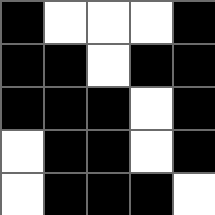[["black", "white", "white", "white", "black"], ["black", "black", "white", "black", "black"], ["black", "black", "black", "white", "black"], ["white", "black", "black", "white", "black"], ["white", "black", "black", "black", "white"]]